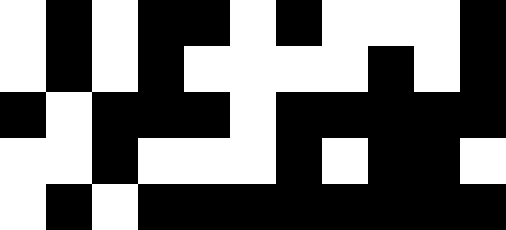[["white", "black", "white", "black", "black", "white", "black", "white", "white", "white", "black"], ["white", "black", "white", "black", "white", "white", "white", "white", "black", "white", "black"], ["black", "white", "black", "black", "black", "white", "black", "black", "black", "black", "black"], ["white", "white", "black", "white", "white", "white", "black", "white", "black", "black", "white"], ["white", "black", "white", "black", "black", "black", "black", "black", "black", "black", "black"]]